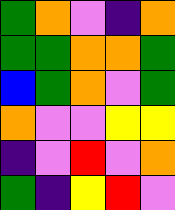[["green", "orange", "violet", "indigo", "orange"], ["green", "green", "orange", "orange", "green"], ["blue", "green", "orange", "violet", "green"], ["orange", "violet", "violet", "yellow", "yellow"], ["indigo", "violet", "red", "violet", "orange"], ["green", "indigo", "yellow", "red", "violet"]]